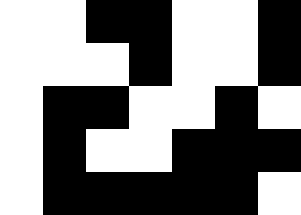[["white", "white", "black", "black", "white", "white", "black"], ["white", "white", "white", "black", "white", "white", "black"], ["white", "black", "black", "white", "white", "black", "white"], ["white", "black", "white", "white", "black", "black", "black"], ["white", "black", "black", "black", "black", "black", "white"]]